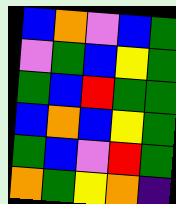[["blue", "orange", "violet", "blue", "green"], ["violet", "green", "blue", "yellow", "green"], ["green", "blue", "red", "green", "green"], ["blue", "orange", "blue", "yellow", "green"], ["green", "blue", "violet", "red", "green"], ["orange", "green", "yellow", "orange", "indigo"]]